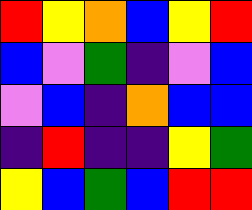[["red", "yellow", "orange", "blue", "yellow", "red"], ["blue", "violet", "green", "indigo", "violet", "blue"], ["violet", "blue", "indigo", "orange", "blue", "blue"], ["indigo", "red", "indigo", "indigo", "yellow", "green"], ["yellow", "blue", "green", "blue", "red", "red"]]